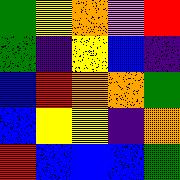[["green", "yellow", "orange", "violet", "red"], ["green", "indigo", "yellow", "blue", "indigo"], ["blue", "red", "orange", "orange", "green"], ["blue", "yellow", "yellow", "indigo", "orange"], ["red", "blue", "blue", "blue", "green"]]